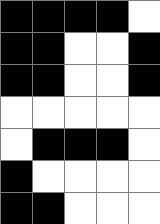[["black", "black", "black", "black", "white"], ["black", "black", "white", "white", "black"], ["black", "black", "white", "white", "black"], ["white", "white", "white", "white", "white"], ["white", "black", "black", "black", "white"], ["black", "white", "white", "white", "white"], ["black", "black", "white", "white", "white"]]